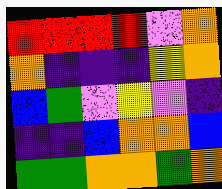[["red", "red", "red", "red", "violet", "orange"], ["orange", "indigo", "indigo", "indigo", "yellow", "orange"], ["blue", "green", "violet", "yellow", "violet", "indigo"], ["indigo", "indigo", "blue", "orange", "orange", "blue"], ["green", "green", "orange", "orange", "green", "orange"]]